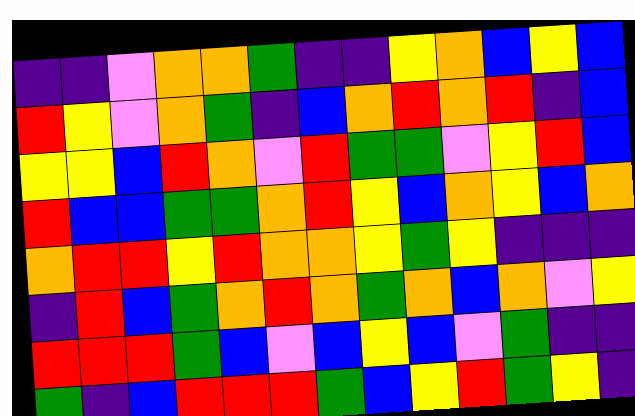[["indigo", "indigo", "violet", "orange", "orange", "green", "indigo", "indigo", "yellow", "orange", "blue", "yellow", "blue"], ["red", "yellow", "violet", "orange", "green", "indigo", "blue", "orange", "red", "orange", "red", "indigo", "blue"], ["yellow", "yellow", "blue", "red", "orange", "violet", "red", "green", "green", "violet", "yellow", "red", "blue"], ["red", "blue", "blue", "green", "green", "orange", "red", "yellow", "blue", "orange", "yellow", "blue", "orange"], ["orange", "red", "red", "yellow", "red", "orange", "orange", "yellow", "green", "yellow", "indigo", "indigo", "indigo"], ["indigo", "red", "blue", "green", "orange", "red", "orange", "green", "orange", "blue", "orange", "violet", "yellow"], ["red", "red", "red", "green", "blue", "violet", "blue", "yellow", "blue", "violet", "green", "indigo", "indigo"], ["green", "indigo", "blue", "red", "red", "red", "green", "blue", "yellow", "red", "green", "yellow", "indigo"]]